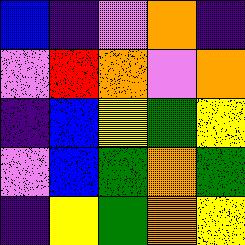[["blue", "indigo", "violet", "orange", "indigo"], ["violet", "red", "orange", "violet", "orange"], ["indigo", "blue", "yellow", "green", "yellow"], ["violet", "blue", "green", "orange", "green"], ["indigo", "yellow", "green", "orange", "yellow"]]